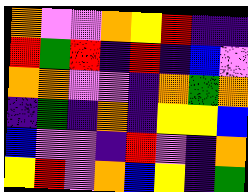[["orange", "violet", "violet", "orange", "yellow", "red", "indigo", "indigo"], ["red", "green", "red", "indigo", "red", "indigo", "blue", "violet"], ["orange", "orange", "violet", "violet", "indigo", "orange", "green", "orange"], ["indigo", "green", "indigo", "orange", "indigo", "yellow", "yellow", "blue"], ["blue", "violet", "violet", "indigo", "red", "violet", "indigo", "orange"], ["yellow", "red", "violet", "orange", "blue", "yellow", "indigo", "green"]]